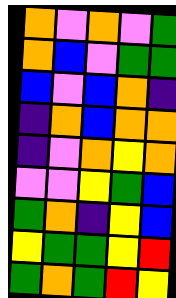[["orange", "violet", "orange", "violet", "green"], ["orange", "blue", "violet", "green", "green"], ["blue", "violet", "blue", "orange", "indigo"], ["indigo", "orange", "blue", "orange", "orange"], ["indigo", "violet", "orange", "yellow", "orange"], ["violet", "violet", "yellow", "green", "blue"], ["green", "orange", "indigo", "yellow", "blue"], ["yellow", "green", "green", "yellow", "red"], ["green", "orange", "green", "red", "yellow"]]